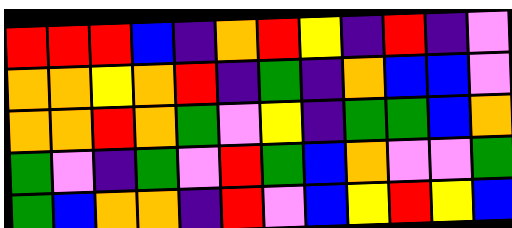[["red", "red", "red", "blue", "indigo", "orange", "red", "yellow", "indigo", "red", "indigo", "violet"], ["orange", "orange", "yellow", "orange", "red", "indigo", "green", "indigo", "orange", "blue", "blue", "violet"], ["orange", "orange", "red", "orange", "green", "violet", "yellow", "indigo", "green", "green", "blue", "orange"], ["green", "violet", "indigo", "green", "violet", "red", "green", "blue", "orange", "violet", "violet", "green"], ["green", "blue", "orange", "orange", "indigo", "red", "violet", "blue", "yellow", "red", "yellow", "blue"]]